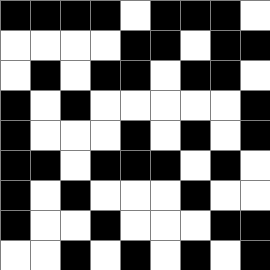[["black", "black", "black", "black", "white", "black", "black", "black", "white"], ["white", "white", "white", "white", "black", "black", "white", "black", "black"], ["white", "black", "white", "black", "black", "white", "black", "black", "white"], ["black", "white", "black", "white", "white", "white", "white", "white", "black"], ["black", "white", "white", "white", "black", "white", "black", "white", "black"], ["black", "black", "white", "black", "black", "black", "white", "black", "white"], ["black", "white", "black", "white", "white", "white", "black", "white", "white"], ["black", "white", "white", "black", "white", "white", "white", "black", "black"], ["white", "white", "black", "white", "black", "white", "black", "white", "black"]]